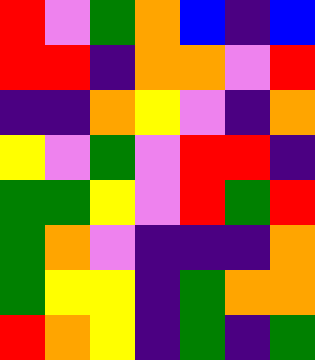[["red", "violet", "green", "orange", "blue", "indigo", "blue"], ["red", "red", "indigo", "orange", "orange", "violet", "red"], ["indigo", "indigo", "orange", "yellow", "violet", "indigo", "orange"], ["yellow", "violet", "green", "violet", "red", "red", "indigo"], ["green", "green", "yellow", "violet", "red", "green", "red"], ["green", "orange", "violet", "indigo", "indigo", "indigo", "orange"], ["green", "yellow", "yellow", "indigo", "green", "orange", "orange"], ["red", "orange", "yellow", "indigo", "green", "indigo", "green"]]